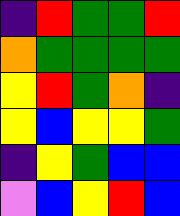[["indigo", "red", "green", "green", "red"], ["orange", "green", "green", "green", "green"], ["yellow", "red", "green", "orange", "indigo"], ["yellow", "blue", "yellow", "yellow", "green"], ["indigo", "yellow", "green", "blue", "blue"], ["violet", "blue", "yellow", "red", "blue"]]